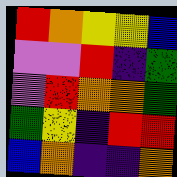[["red", "orange", "yellow", "yellow", "blue"], ["violet", "violet", "red", "indigo", "green"], ["violet", "red", "orange", "orange", "green"], ["green", "yellow", "indigo", "red", "red"], ["blue", "orange", "indigo", "indigo", "orange"]]